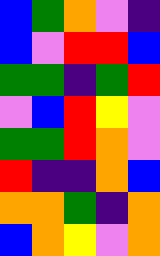[["blue", "green", "orange", "violet", "indigo"], ["blue", "violet", "red", "red", "blue"], ["green", "green", "indigo", "green", "red"], ["violet", "blue", "red", "yellow", "violet"], ["green", "green", "red", "orange", "violet"], ["red", "indigo", "indigo", "orange", "blue"], ["orange", "orange", "green", "indigo", "orange"], ["blue", "orange", "yellow", "violet", "orange"]]